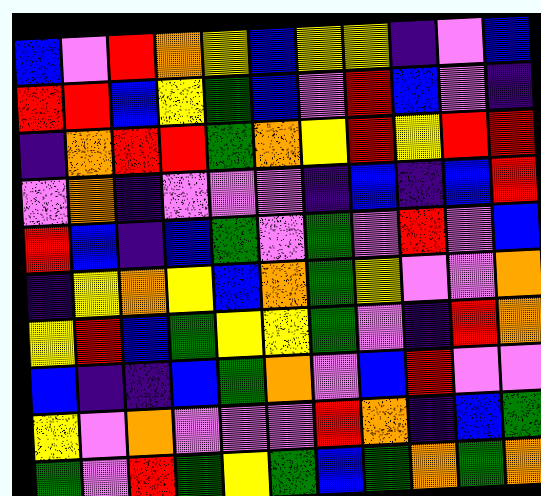[["blue", "violet", "red", "orange", "yellow", "blue", "yellow", "yellow", "indigo", "violet", "blue"], ["red", "red", "blue", "yellow", "green", "blue", "violet", "red", "blue", "violet", "indigo"], ["indigo", "orange", "red", "red", "green", "orange", "yellow", "red", "yellow", "red", "red"], ["violet", "orange", "indigo", "violet", "violet", "violet", "indigo", "blue", "indigo", "blue", "red"], ["red", "blue", "indigo", "blue", "green", "violet", "green", "violet", "red", "violet", "blue"], ["indigo", "yellow", "orange", "yellow", "blue", "orange", "green", "yellow", "violet", "violet", "orange"], ["yellow", "red", "blue", "green", "yellow", "yellow", "green", "violet", "indigo", "red", "orange"], ["blue", "indigo", "indigo", "blue", "green", "orange", "violet", "blue", "red", "violet", "violet"], ["yellow", "violet", "orange", "violet", "violet", "violet", "red", "orange", "indigo", "blue", "green"], ["green", "violet", "red", "green", "yellow", "green", "blue", "green", "orange", "green", "orange"]]